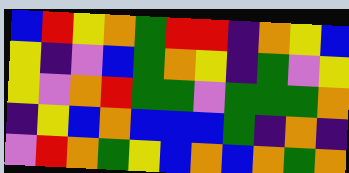[["blue", "red", "yellow", "orange", "green", "red", "red", "indigo", "orange", "yellow", "blue"], ["yellow", "indigo", "violet", "blue", "green", "orange", "yellow", "indigo", "green", "violet", "yellow"], ["yellow", "violet", "orange", "red", "green", "green", "violet", "green", "green", "green", "orange"], ["indigo", "yellow", "blue", "orange", "blue", "blue", "blue", "green", "indigo", "orange", "indigo"], ["violet", "red", "orange", "green", "yellow", "blue", "orange", "blue", "orange", "green", "orange"]]